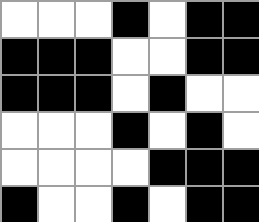[["white", "white", "white", "black", "white", "black", "black"], ["black", "black", "black", "white", "white", "black", "black"], ["black", "black", "black", "white", "black", "white", "white"], ["white", "white", "white", "black", "white", "black", "white"], ["white", "white", "white", "white", "black", "black", "black"], ["black", "white", "white", "black", "white", "black", "black"]]